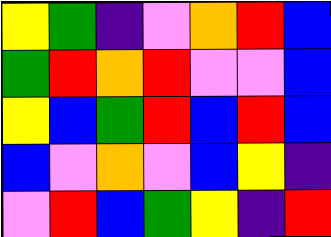[["yellow", "green", "indigo", "violet", "orange", "red", "blue"], ["green", "red", "orange", "red", "violet", "violet", "blue"], ["yellow", "blue", "green", "red", "blue", "red", "blue"], ["blue", "violet", "orange", "violet", "blue", "yellow", "indigo"], ["violet", "red", "blue", "green", "yellow", "indigo", "red"]]